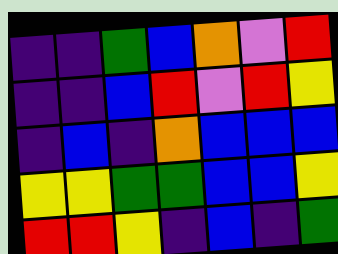[["indigo", "indigo", "green", "blue", "orange", "violet", "red"], ["indigo", "indigo", "blue", "red", "violet", "red", "yellow"], ["indigo", "blue", "indigo", "orange", "blue", "blue", "blue"], ["yellow", "yellow", "green", "green", "blue", "blue", "yellow"], ["red", "red", "yellow", "indigo", "blue", "indigo", "green"]]